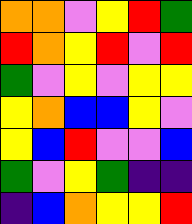[["orange", "orange", "violet", "yellow", "red", "green"], ["red", "orange", "yellow", "red", "violet", "red"], ["green", "violet", "yellow", "violet", "yellow", "yellow"], ["yellow", "orange", "blue", "blue", "yellow", "violet"], ["yellow", "blue", "red", "violet", "violet", "blue"], ["green", "violet", "yellow", "green", "indigo", "indigo"], ["indigo", "blue", "orange", "yellow", "yellow", "red"]]